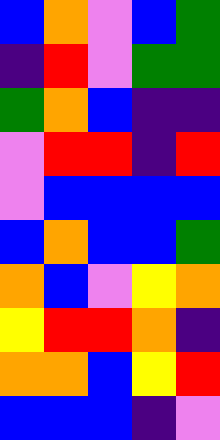[["blue", "orange", "violet", "blue", "green"], ["indigo", "red", "violet", "green", "green"], ["green", "orange", "blue", "indigo", "indigo"], ["violet", "red", "red", "indigo", "red"], ["violet", "blue", "blue", "blue", "blue"], ["blue", "orange", "blue", "blue", "green"], ["orange", "blue", "violet", "yellow", "orange"], ["yellow", "red", "red", "orange", "indigo"], ["orange", "orange", "blue", "yellow", "red"], ["blue", "blue", "blue", "indigo", "violet"]]